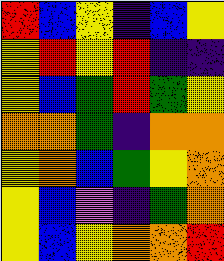[["red", "blue", "yellow", "indigo", "blue", "yellow"], ["yellow", "red", "yellow", "red", "indigo", "indigo"], ["yellow", "blue", "green", "red", "green", "yellow"], ["orange", "orange", "green", "indigo", "orange", "orange"], ["yellow", "orange", "blue", "green", "yellow", "orange"], ["yellow", "blue", "violet", "indigo", "green", "orange"], ["yellow", "blue", "yellow", "orange", "orange", "red"]]